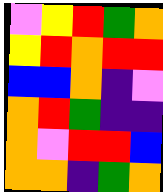[["violet", "yellow", "red", "green", "orange"], ["yellow", "red", "orange", "red", "red"], ["blue", "blue", "orange", "indigo", "violet"], ["orange", "red", "green", "indigo", "indigo"], ["orange", "violet", "red", "red", "blue"], ["orange", "orange", "indigo", "green", "orange"]]